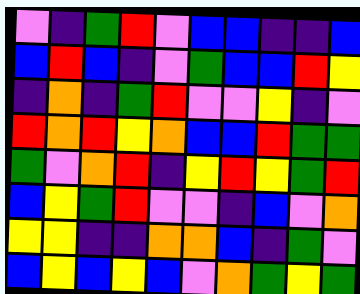[["violet", "indigo", "green", "red", "violet", "blue", "blue", "indigo", "indigo", "blue"], ["blue", "red", "blue", "indigo", "violet", "green", "blue", "blue", "red", "yellow"], ["indigo", "orange", "indigo", "green", "red", "violet", "violet", "yellow", "indigo", "violet"], ["red", "orange", "red", "yellow", "orange", "blue", "blue", "red", "green", "green"], ["green", "violet", "orange", "red", "indigo", "yellow", "red", "yellow", "green", "red"], ["blue", "yellow", "green", "red", "violet", "violet", "indigo", "blue", "violet", "orange"], ["yellow", "yellow", "indigo", "indigo", "orange", "orange", "blue", "indigo", "green", "violet"], ["blue", "yellow", "blue", "yellow", "blue", "violet", "orange", "green", "yellow", "green"]]